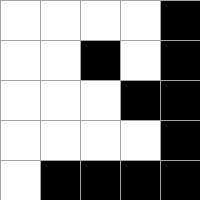[["white", "white", "white", "white", "black"], ["white", "white", "black", "white", "black"], ["white", "white", "white", "black", "black"], ["white", "white", "white", "white", "black"], ["white", "black", "black", "black", "black"]]